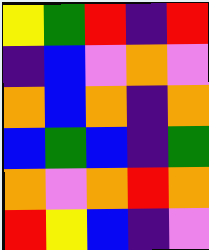[["yellow", "green", "red", "indigo", "red"], ["indigo", "blue", "violet", "orange", "violet"], ["orange", "blue", "orange", "indigo", "orange"], ["blue", "green", "blue", "indigo", "green"], ["orange", "violet", "orange", "red", "orange"], ["red", "yellow", "blue", "indigo", "violet"]]